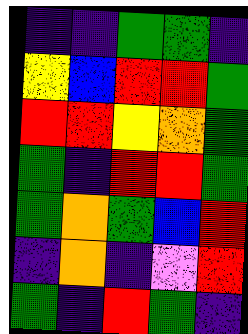[["indigo", "indigo", "green", "green", "indigo"], ["yellow", "blue", "red", "red", "green"], ["red", "red", "yellow", "orange", "green"], ["green", "indigo", "red", "red", "green"], ["green", "orange", "green", "blue", "red"], ["indigo", "orange", "indigo", "violet", "red"], ["green", "indigo", "red", "green", "indigo"]]